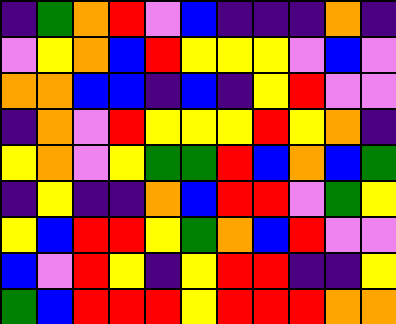[["indigo", "green", "orange", "red", "violet", "blue", "indigo", "indigo", "indigo", "orange", "indigo"], ["violet", "yellow", "orange", "blue", "red", "yellow", "yellow", "yellow", "violet", "blue", "violet"], ["orange", "orange", "blue", "blue", "indigo", "blue", "indigo", "yellow", "red", "violet", "violet"], ["indigo", "orange", "violet", "red", "yellow", "yellow", "yellow", "red", "yellow", "orange", "indigo"], ["yellow", "orange", "violet", "yellow", "green", "green", "red", "blue", "orange", "blue", "green"], ["indigo", "yellow", "indigo", "indigo", "orange", "blue", "red", "red", "violet", "green", "yellow"], ["yellow", "blue", "red", "red", "yellow", "green", "orange", "blue", "red", "violet", "violet"], ["blue", "violet", "red", "yellow", "indigo", "yellow", "red", "red", "indigo", "indigo", "yellow"], ["green", "blue", "red", "red", "red", "yellow", "red", "red", "red", "orange", "orange"]]